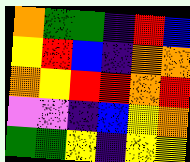[["orange", "green", "green", "indigo", "red", "blue"], ["yellow", "red", "blue", "indigo", "orange", "orange"], ["orange", "yellow", "red", "red", "orange", "red"], ["violet", "violet", "indigo", "blue", "yellow", "orange"], ["green", "green", "yellow", "indigo", "yellow", "yellow"]]